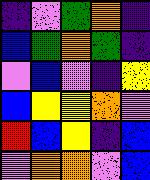[["indigo", "violet", "green", "orange", "indigo"], ["blue", "green", "orange", "green", "indigo"], ["violet", "blue", "violet", "indigo", "yellow"], ["blue", "yellow", "yellow", "orange", "violet"], ["red", "blue", "yellow", "indigo", "blue"], ["violet", "orange", "orange", "violet", "blue"]]